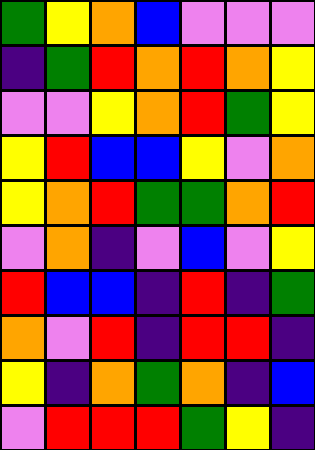[["green", "yellow", "orange", "blue", "violet", "violet", "violet"], ["indigo", "green", "red", "orange", "red", "orange", "yellow"], ["violet", "violet", "yellow", "orange", "red", "green", "yellow"], ["yellow", "red", "blue", "blue", "yellow", "violet", "orange"], ["yellow", "orange", "red", "green", "green", "orange", "red"], ["violet", "orange", "indigo", "violet", "blue", "violet", "yellow"], ["red", "blue", "blue", "indigo", "red", "indigo", "green"], ["orange", "violet", "red", "indigo", "red", "red", "indigo"], ["yellow", "indigo", "orange", "green", "orange", "indigo", "blue"], ["violet", "red", "red", "red", "green", "yellow", "indigo"]]